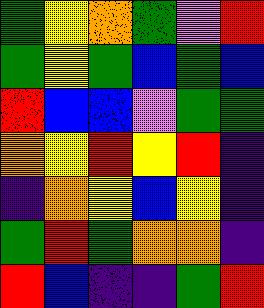[["green", "yellow", "orange", "green", "violet", "red"], ["green", "yellow", "green", "blue", "green", "blue"], ["red", "blue", "blue", "violet", "green", "green"], ["orange", "yellow", "red", "yellow", "red", "indigo"], ["indigo", "orange", "yellow", "blue", "yellow", "indigo"], ["green", "red", "green", "orange", "orange", "indigo"], ["red", "blue", "indigo", "indigo", "green", "red"]]